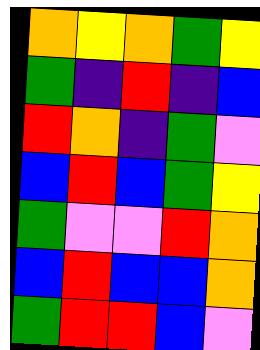[["orange", "yellow", "orange", "green", "yellow"], ["green", "indigo", "red", "indigo", "blue"], ["red", "orange", "indigo", "green", "violet"], ["blue", "red", "blue", "green", "yellow"], ["green", "violet", "violet", "red", "orange"], ["blue", "red", "blue", "blue", "orange"], ["green", "red", "red", "blue", "violet"]]